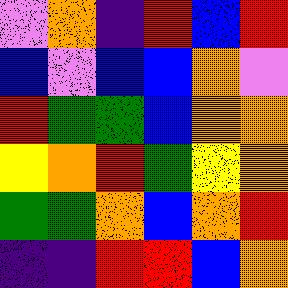[["violet", "orange", "indigo", "red", "blue", "red"], ["blue", "violet", "blue", "blue", "orange", "violet"], ["red", "green", "green", "blue", "orange", "orange"], ["yellow", "orange", "red", "green", "yellow", "orange"], ["green", "green", "orange", "blue", "orange", "red"], ["indigo", "indigo", "red", "red", "blue", "orange"]]